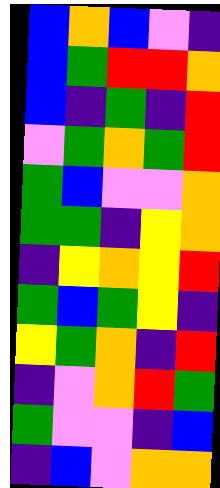[["blue", "orange", "blue", "violet", "indigo"], ["blue", "green", "red", "red", "orange"], ["blue", "indigo", "green", "indigo", "red"], ["violet", "green", "orange", "green", "red"], ["green", "blue", "violet", "violet", "orange"], ["green", "green", "indigo", "yellow", "orange"], ["indigo", "yellow", "orange", "yellow", "red"], ["green", "blue", "green", "yellow", "indigo"], ["yellow", "green", "orange", "indigo", "red"], ["indigo", "violet", "orange", "red", "green"], ["green", "violet", "violet", "indigo", "blue"], ["indigo", "blue", "violet", "orange", "orange"]]